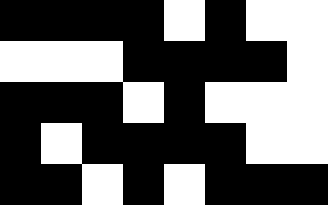[["black", "black", "black", "black", "white", "black", "white", "white"], ["white", "white", "white", "black", "black", "black", "black", "white"], ["black", "black", "black", "white", "black", "white", "white", "white"], ["black", "white", "black", "black", "black", "black", "white", "white"], ["black", "black", "white", "black", "white", "black", "black", "black"]]